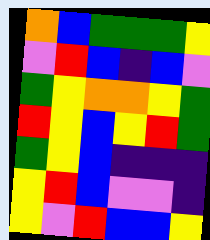[["orange", "blue", "green", "green", "green", "yellow"], ["violet", "red", "blue", "indigo", "blue", "violet"], ["green", "yellow", "orange", "orange", "yellow", "green"], ["red", "yellow", "blue", "yellow", "red", "green"], ["green", "yellow", "blue", "indigo", "indigo", "indigo"], ["yellow", "red", "blue", "violet", "violet", "indigo"], ["yellow", "violet", "red", "blue", "blue", "yellow"]]